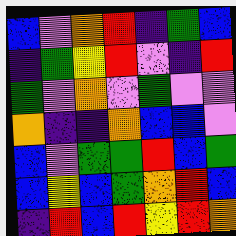[["blue", "violet", "orange", "red", "indigo", "green", "blue"], ["indigo", "green", "yellow", "red", "violet", "indigo", "red"], ["green", "violet", "orange", "violet", "green", "violet", "violet"], ["orange", "indigo", "indigo", "orange", "blue", "blue", "violet"], ["blue", "violet", "green", "green", "red", "blue", "green"], ["blue", "yellow", "blue", "green", "orange", "red", "blue"], ["indigo", "red", "blue", "red", "yellow", "red", "orange"]]